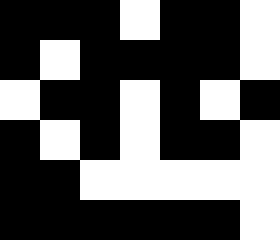[["black", "black", "black", "white", "black", "black", "white"], ["black", "white", "black", "black", "black", "black", "white"], ["white", "black", "black", "white", "black", "white", "black"], ["black", "white", "black", "white", "black", "black", "white"], ["black", "black", "white", "white", "white", "white", "white"], ["black", "black", "black", "black", "black", "black", "white"]]